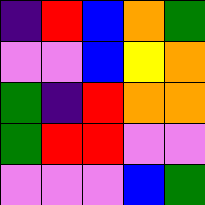[["indigo", "red", "blue", "orange", "green"], ["violet", "violet", "blue", "yellow", "orange"], ["green", "indigo", "red", "orange", "orange"], ["green", "red", "red", "violet", "violet"], ["violet", "violet", "violet", "blue", "green"]]